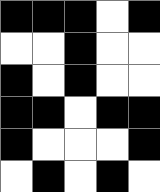[["black", "black", "black", "white", "black"], ["white", "white", "black", "white", "white"], ["black", "white", "black", "white", "white"], ["black", "black", "white", "black", "black"], ["black", "white", "white", "white", "black"], ["white", "black", "white", "black", "white"]]